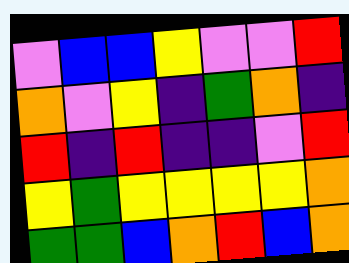[["violet", "blue", "blue", "yellow", "violet", "violet", "red"], ["orange", "violet", "yellow", "indigo", "green", "orange", "indigo"], ["red", "indigo", "red", "indigo", "indigo", "violet", "red"], ["yellow", "green", "yellow", "yellow", "yellow", "yellow", "orange"], ["green", "green", "blue", "orange", "red", "blue", "orange"]]